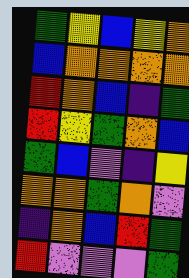[["green", "yellow", "blue", "yellow", "orange"], ["blue", "orange", "orange", "orange", "orange"], ["red", "orange", "blue", "indigo", "green"], ["red", "yellow", "green", "orange", "blue"], ["green", "blue", "violet", "indigo", "yellow"], ["orange", "orange", "green", "orange", "violet"], ["indigo", "orange", "blue", "red", "green"], ["red", "violet", "violet", "violet", "green"]]